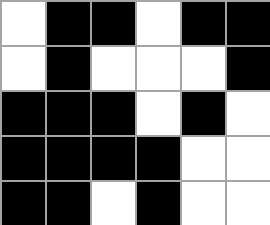[["white", "black", "black", "white", "black", "black"], ["white", "black", "white", "white", "white", "black"], ["black", "black", "black", "white", "black", "white"], ["black", "black", "black", "black", "white", "white"], ["black", "black", "white", "black", "white", "white"]]